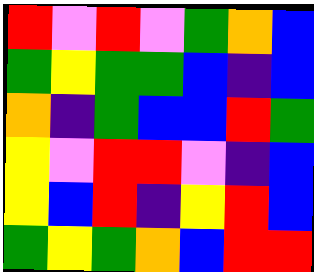[["red", "violet", "red", "violet", "green", "orange", "blue"], ["green", "yellow", "green", "green", "blue", "indigo", "blue"], ["orange", "indigo", "green", "blue", "blue", "red", "green"], ["yellow", "violet", "red", "red", "violet", "indigo", "blue"], ["yellow", "blue", "red", "indigo", "yellow", "red", "blue"], ["green", "yellow", "green", "orange", "blue", "red", "red"]]